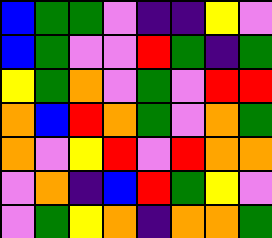[["blue", "green", "green", "violet", "indigo", "indigo", "yellow", "violet"], ["blue", "green", "violet", "violet", "red", "green", "indigo", "green"], ["yellow", "green", "orange", "violet", "green", "violet", "red", "red"], ["orange", "blue", "red", "orange", "green", "violet", "orange", "green"], ["orange", "violet", "yellow", "red", "violet", "red", "orange", "orange"], ["violet", "orange", "indigo", "blue", "red", "green", "yellow", "violet"], ["violet", "green", "yellow", "orange", "indigo", "orange", "orange", "green"]]